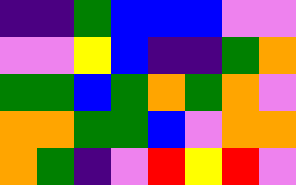[["indigo", "indigo", "green", "blue", "blue", "blue", "violet", "violet"], ["violet", "violet", "yellow", "blue", "indigo", "indigo", "green", "orange"], ["green", "green", "blue", "green", "orange", "green", "orange", "violet"], ["orange", "orange", "green", "green", "blue", "violet", "orange", "orange"], ["orange", "green", "indigo", "violet", "red", "yellow", "red", "violet"]]